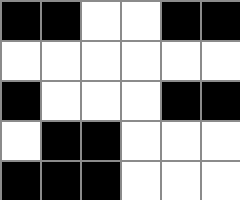[["black", "black", "white", "white", "black", "black"], ["white", "white", "white", "white", "white", "white"], ["black", "white", "white", "white", "black", "black"], ["white", "black", "black", "white", "white", "white"], ["black", "black", "black", "white", "white", "white"]]